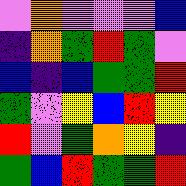[["violet", "orange", "violet", "violet", "violet", "blue"], ["indigo", "orange", "green", "red", "green", "violet"], ["blue", "indigo", "blue", "green", "green", "red"], ["green", "violet", "yellow", "blue", "red", "yellow"], ["red", "violet", "green", "orange", "yellow", "indigo"], ["green", "blue", "red", "green", "green", "red"]]